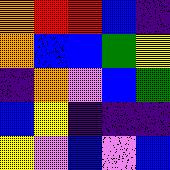[["orange", "red", "red", "blue", "indigo"], ["orange", "blue", "blue", "green", "yellow"], ["indigo", "orange", "violet", "blue", "green"], ["blue", "yellow", "indigo", "indigo", "indigo"], ["yellow", "violet", "blue", "violet", "blue"]]